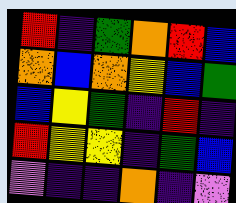[["red", "indigo", "green", "orange", "red", "blue"], ["orange", "blue", "orange", "yellow", "blue", "green"], ["blue", "yellow", "green", "indigo", "red", "indigo"], ["red", "yellow", "yellow", "indigo", "green", "blue"], ["violet", "indigo", "indigo", "orange", "indigo", "violet"]]